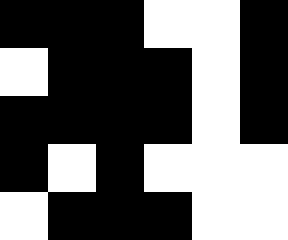[["black", "black", "black", "white", "white", "black"], ["white", "black", "black", "black", "white", "black"], ["black", "black", "black", "black", "white", "black"], ["black", "white", "black", "white", "white", "white"], ["white", "black", "black", "black", "white", "white"]]